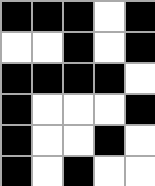[["black", "black", "black", "white", "black"], ["white", "white", "black", "white", "black"], ["black", "black", "black", "black", "white"], ["black", "white", "white", "white", "black"], ["black", "white", "white", "black", "white"], ["black", "white", "black", "white", "white"]]